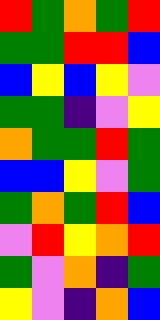[["red", "green", "orange", "green", "red"], ["green", "green", "red", "red", "blue"], ["blue", "yellow", "blue", "yellow", "violet"], ["green", "green", "indigo", "violet", "yellow"], ["orange", "green", "green", "red", "green"], ["blue", "blue", "yellow", "violet", "green"], ["green", "orange", "green", "red", "blue"], ["violet", "red", "yellow", "orange", "red"], ["green", "violet", "orange", "indigo", "green"], ["yellow", "violet", "indigo", "orange", "blue"]]